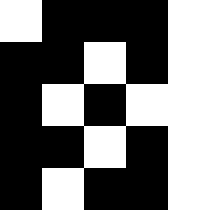[["white", "black", "black", "black", "white"], ["black", "black", "white", "black", "white"], ["black", "white", "black", "white", "white"], ["black", "black", "white", "black", "white"], ["black", "white", "black", "black", "white"]]